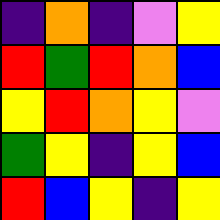[["indigo", "orange", "indigo", "violet", "yellow"], ["red", "green", "red", "orange", "blue"], ["yellow", "red", "orange", "yellow", "violet"], ["green", "yellow", "indigo", "yellow", "blue"], ["red", "blue", "yellow", "indigo", "yellow"]]